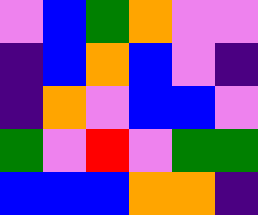[["violet", "blue", "green", "orange", "violet", "violet"], ["indigo", "blue", "orange", "blue", "violet", "indigo"], ["indigo", "orange", "violet", "blue", "blue", "violet"], ["green", "violet", "red", "violet", "green", "green"], ["blue", "blue", "blue", "orange", "orange", "indigo"]]